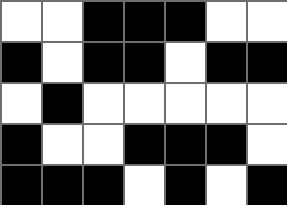[["white", "white", "black", "black", "black", "white", "white"], ["black", "white", "black", "black", "white", "black", "black"], ["white", "black", "white", "white", "white", "white", "white"], ["black", "white", "white", "black", "black", "black", "white"], ["black", "black", "black", "white", "black", "white", "black"]]